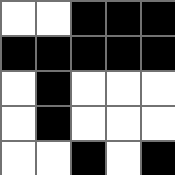[["white", "white", "black", "black", "black"], ["black", "black", "black", "black", "black"], ["white", "black", "white", "white", "white"], ["white", "black", "white", "white", "white"], ["white", "white", "black", "white", "black"]]